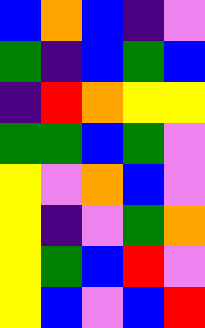[["blue", "orange", "blue", "indigo", "violet"], ["green", "indigo", "blue", "green", "blue"], ["indigo", "red", "orange", "yellow", "yellow"], ["green", "green", "blue", "green", "violet"], ["yellow", "violet", "orange", "blue", "violet"], ["yellow", "indigo", "violet", "green", "orange"], ["yellow", "green", "blue", "red", "violet"], ["yellow", "blue", "violet", "blue", "red"]]